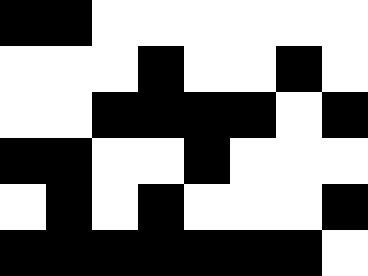[["black", "black", "white", "white", "white", "white", "white", "white"], ["white", "white", "white", "black", "white", "white", "black", "white"], ["white", "white", "black", "black", "black", "black", "white", "black"], ["black", "black", "white", "white", "black", "white", "white", "white"], ["white", "black", "white", "black", "white", "white", "white", "black"], ["black", "black", "black", "black", "black", "black", "black", "white"]]